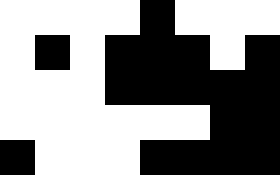[["white", "white", "white", "white", "black", "white", "white", "white"], ["white", "black", "white", "black", "black", "black", "white", "black"], ["white", "white", "white", "black", "black", "black", "black", "black"], ["white", "white", "white", "white", "white", "white", "black", "black"], ["black", "white", "white", "white", "black", "black", "black", "black"]]